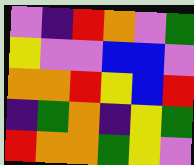[["violet", "indigo", "red", "orange", "violet", "green"], ["yellow", "violet", "violet", "blue", "blue", "violet"], ["orange", "orange", "red", "yellow", "blue", "red"], ["indigo", "green", "orange", "indigo", "yellow", "green"], ["red", "orange", "orange", "green", "yellow", "violet"]]